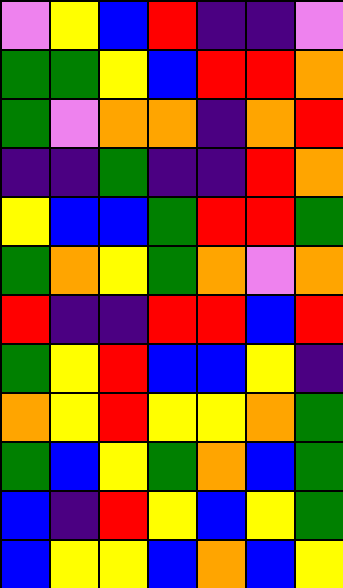[["violet", "yellow", "blue", "red", "indigo", "indigo", "violet"], ["green", "green", "yellow", "blue", "red", "red", "orange"], ["green", "violet", "orange", "orange", "indigo", "orange", "red"], ["indigo", "indigo", "green", "indigo", "indigo", "red", "orange"], ["yellow", "blue", "blue", "green", "red", "red", "green"], ["green", "orange", "yellow", "green", "orange", "violet", "orange"], ["red", "indigo", "indigo", "red", "red", "blue", "red"], ["green", "yellow", "red", "blue", "blue", "yellow", "indigo"], ["orange", "yellow", "red", "yellow", "yellow", "orange", "green"], ["green", "blue", "yellow", "green", "orange", "blue", "green"], ["blue", "indigo", "red", "yellow", "blue", "yellow", "green"], ["blue", "yellow", "yellow", "blue", "orange", "blue", "yellow"]]